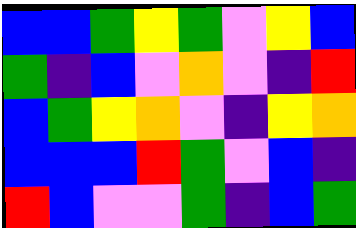[["blue", "blue", "green", "yellow", "green", "violet", "yellow", "blue"], ["green", "indigo", "blue", "violet", "orange", "violet", "indigo", "red"], ["blue", "green", "yellow", "orange", "violet", "indigo", "yellow", "orange"], ["blue", "blue", "blue", "red", "green", "violet", "blue", "indigo"], ["red", "blue", "violet", "violet", "green", "indigo", "blue", "green"]]